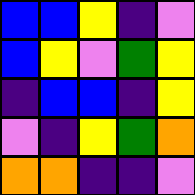[["blue", "blue", "yellow", "indigo", "violet"], ["blue", "yellow", "violet", "green", "yellow"], ["indigo", "blue", "blue", "indigo", "yellow"], ["violet", "indigo", "yellow", "green", "orange"], ["orange", "orange", "indigo", "indigo", "violet"]]